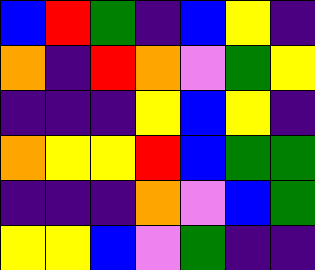[["blue", "red", "green", "indigo", "blue", "yellow", "indigo"], ["orange", "indigo", "red", "orange", "violet", "green", "yellow"], ["indigo", "indigo", "indigo", "yellow", "blue", "yellow", "indigo"], ["orange", "yellow", "yellow", "red", "blue", "green", "green"], ["indigo", "indigo", "indigo", "orange", "violet", "blue", "green"], ["yellow", "yellow", "blue", "violet", "green", "indigo", "indigo"]]